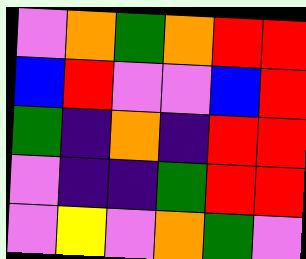[["violet", "orange", "green", "orange", "red", "red"], ["blue", "red", "violet", "violet", "blue", "red"], ["green", "indigo", "orange", "indigo", "red", "red"], ["violet", "indigo", "indigo", "green", "red", "red"], ["violet", "yellow", "violet", "orange", "green", "violet"]]